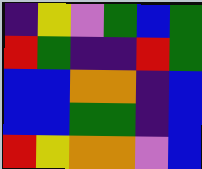[["indigo", "yellow", "violet", "green", "blue", "green"], ["red", "green", "indigo", "indigo", "red", "green"], ["blue", "blue", "orange", "orange", "indigo", "blue"], ["blue", "blue", "green", "green", "indigo", "blue"], ["red", "yellow", "orange", "orange", "violet", "blue"]]